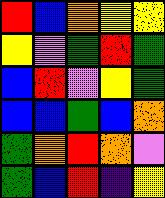[["red", "blue", "orange", "yellow", "yellow"], ["yellow", "violet", "green", "red", "green"], ["blue", "red", "violet", "yellow", "green"], ["blue", "blue", "green", "blue", "orange"], ["green", "orange", "red", "orange", "violet"], ["green", "blue", "red", "indigo", "yellow"]]